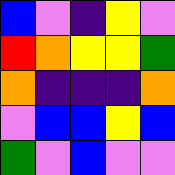[["blue", "violet", "indigo", "yellow", "violet"], ["red", "orange", "yellow", "yellow", "green"], ["orange", "indigo", "indigo", "indigo", "orange"], ["violet", "blue", "blue", "yellow", "blue"], ["green", "violet", "blue", "violet", "violet"]]